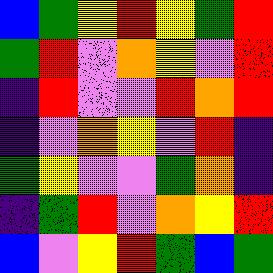[["blue", "green", "yellow", "red", "yellow", "green", "red"], ["green", "red", "violet", "orange", "yellow", "violet", "red"], ["indigo", "red", "violet", "violet", "red", "orange", "red"], ["indigo", "violet", "orange", "yellow", "violet", "red", "indigo"], ["green", "yellow", "violet", "violet", "green", "orange", "indigo"], ["indigo", "green", "red", "violet", "orange", "yellow", "red"], ["blue", "violet", "yellow", "red", "green", "blue", "green"]]